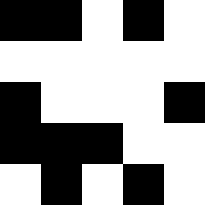[["black", "black", "white", "black", "white"], ["white", "white", "white", "white", "white"], ["black", "white", "white", "white", "black"], ["black", "black", "black", "white", "white"], ["white", "black", "white", "black", "white"]]